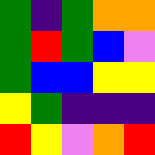[["green", "indigo", "green", "orange", "orange"], ["green", "red", "green", "blue", "violet"], ["green", "blue", "blue", "yellow", "yellow"], ["yellow", "green", "indigo", "indigo", "indigo"], ["red", "yellow", "violet", "orange", "red"]]